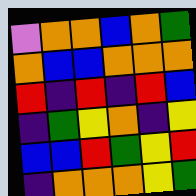[["violet", "orange", "orange", "blue", "orange", "green"], ["orange", "blue", "blue", "orange", "orange", "orange"], ["red", "indigo", "red", "indigo", "red", "blue"], ["indigo", "green", "yellow", "orange", "indigo", "yellow"], ["blue", "blue", "red", "green", "yellow", "red"], ["indigo", "orange", "orange", "orange", "yellow", "green"]]